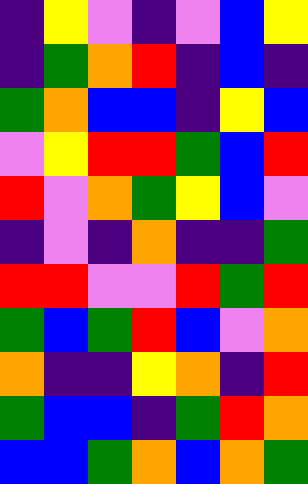[["indigo", "yellow", "violet", "indigo", "violet", "blue", "yellow"], ["indigo", "green", "orange", "red", "indigo", "blue", "indigo"], ["green", "orange", "blue", "blue", "indigo", "yellow", "blue"], ["violet", "yellow", "red", "red", "green", "blue", "red"], ["red", "violet", "orange", "green", "yellow", "blue", "violet"], ["indigo", "violet", "indigo", "orange", "indigo", "indigo", "green"], ["red", "red", "violet", "violet", "red", "green", "red"], ["green", "blue", "green", "red", "blue", "violet", "orange"], ["orange", "indigo", "indigo", "yellow", "orange", "indigo", "red"], ["green", "blue", "blue", "indigo", "green", "red", "orange"], ["blue", "blue", "green", "orange", "blue", "orange", "green"]]